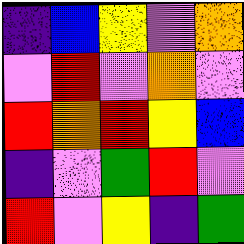[["indigo", "blue", "yellow", "violet", "orange"], ["violet", "red", "violet", "orange", "violet"], ["red", "orange", "red", "yellow", "blue"], ["indigo", "violet", "green", "red", "violet"], ["red", "violet", "yellow", "indigo", "green"]]